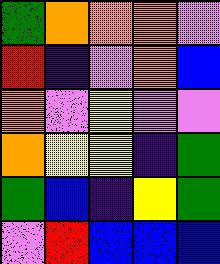[["green", "orange", "orange", "orange", "violet"], ["red", "indigo", "violet", "orange", "blue"], ["orange", "violet", "yellow", "violet", "violet"], ["orange", "yellow", "yellow", "indigo", "green"], ["green", "blue", "indigo", "yellow", "green"], ["violet", "red", "blue", "blue", "blue"]]